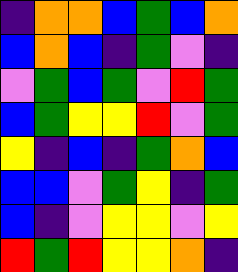[["indigo", "orange", "orange", "blue", "green", "blue", "orange"], ["blue", "orange", "blue", "indigo", "green", "violet", "indigo"], ["violet", "green", "blue", "green", "violet", "red", "green"], ["blue", "green", "yellow", "yellow", "red", "violet", "green"], ["yellow", "indigo", "blue", "indigo", "green", "orange", "blue"], ["blue", "blue", "violet", "green", "yellow", "indigo", "green"], ["blue", "indigo", "violet", "yellow", "yellow", "violet", "yellow"], ["red", "green", "red", "yellow", "yellow", "orange", "indigo"]]